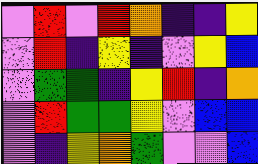[["violet", "red", "violet", "red", "orange", "indigo", "indigo", "yellow"], ["violet", "red", "indigo", "yellow", "indigo", "violet", "yellow", "blue"], ["violet", "green", "green", "indigo", "yellow", "red", "indigo", "orange"], ["violet", "red", "green", "green", "yellow", "violet", "blue", "blue"], ["violet", "indigo", "yellow", "orange", "green", "violet", "violet", "blue"]]